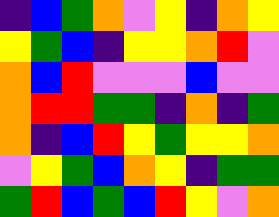[["indigo", "blue", "green", "orange", "violet", "yellow", "indigo", "orange", "yellow"], ["yellow", "green", "blue", "indigo", "yellow", "yellow", "orange", "red", "violet"], ["orange", "blue", "red", "violet", "violet", "violet", "blue", "violet", "violet"], ["orange", "red", "red", "green", "green", "indigo", "orange", "indigo", "green"], ["orange", "indigo", "blue", "red", "yellow", "green", "yellow", "yellow", "orange"], ["violet", "yellow", "green", "blue", "orange", "yellow", "indigo", "green", "green"], ["green", "red", "blue", "green", "blue", "red", "yellow", "violet", "orange"]]